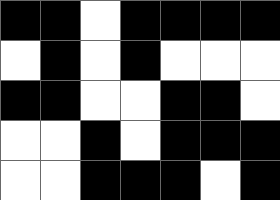[["black", "black", "white", "black", "black", "black", "black"], ["white", "black", "white", "black", "white", "white", "white"], ["black", "black", "white", "white", "black", "black", "white"], ["white", "white", "black", "white", "black", "black", "black"], ["white", "white", "black", "black", "black", "white", "black"]]